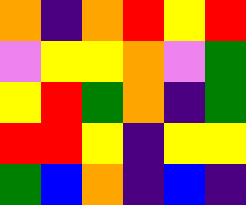[["orange", "indigo", "orange", "red", "yellow", "red"], ["violet", "yellow", "yellow", "orange", "violet", "green"], ["yellow", "red", "green", "orange", "indigo", "green"], ["red", "red", "yellow", "indigo", "yellow", "yellow"], ["green", "blue", "orange", "indigo", "blue", "indigo"]]